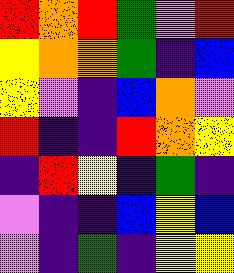[["red", "orange", "red", "green", "violet", "red"], ["yellow", "orange", "orange", "green", "indigo", "blue"], ["yellow", "violet", "indigo", "blue", "orange", "violet"], ["red", "indigo", "indigo", "red", "orange", "yellow"], ["indigo", "red", "yellow", "indigo", "green", "indigo"], ["violet", "indigo", "indigo", "blue", "yellow", "blue"], ["violet", "indigo", "green", "indigo", "yellow", "yellow"]]